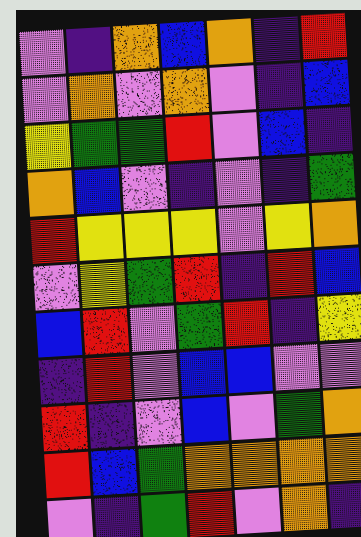[["violet", "indigo", "orange", "blue", "orange", "indigo", "red"], ["violet", "orange", "violet", "orange", "violet", "indigo", "blue"], ["yellow", "green", "green", "red", "violet", "blue", "indigo"], ["orange", "blue", "violet", "indigo", "violet", "indigo", "green"], ["red", "yellow", "yellow", "yellow", "violet", "yellow", "orange"], ["violet", "yellow", "green", "red", "indigo", "red", "blue"], ["blue", "red", "violet", "green", "red", "indigo", "yellow"], ["indigo", "red", "violet", "blue", "blue", "violet", "violet"], ["red", "indigo", "violet", "blue", "violet", "green", "orange"], ["red", "blue", "green", "orange", "orange", "orange", "orange"], ["violet", "indigo", "green", "red", "violet", "orange", "indigo"]]